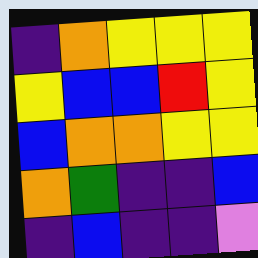[["indigo", "orange", "yellow", "yellow", "yellow"], ["yellow", "blue", "blue", "red", "yellow"], ["blue", "orange", "orange", "yellow", "yellow"], ["orange", "green", "indigo", "indigo", "blue"], ["indigo", "blue", "indigo", "indigo", "violet"]]